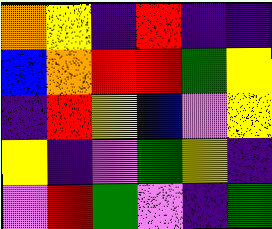[["orange", "yellow", "indigo", "red", "indigo", "indigo"], ["blue", "orange", "red", "red", "green", "yellow"], ["indigo", "red", "yellow", "blue", "violet", "yellow"], ["yellow", "indigo", "violet", "green", "yellow", "indigo"], ["violet", "red", "green", "violet", "indigo", "green"]]